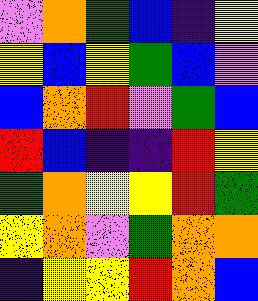[["violet", "orange", "green", "blue", "indigo", "yellow"], ["yellow", "blue", "yellow", "green", "blue", "violet"], ["blue", "orange", "red", "violet", "green", "blue"], ["red", "blue", "indigo", "indigo", "red", "yellow"], ["green", "orange", "yellow", "yellow", "red", "green"], ["yellow", "orange", "violet", "green", "orange", "orange"], ["indigo", "yellow", "yellow", "red", "orange", "blue"]]